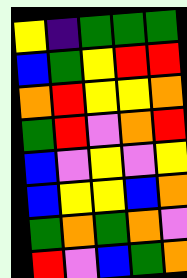[["yellow", "indigo", "green", "green", "green"], ["blue", "green", "yellow", "red", "red"], ["orange", "red", "yellow", "yellow", "orange"], ["green", "red", "violet", "orange", "red"], ["blue", "violet", "yellow", "violet", "yellow"], ["blue", "yellow", "yellow", "blue", "orange"], ["green", "orange", "green", "orange", "violet"], ["red", "violet", "blue", "green", "orange"]]